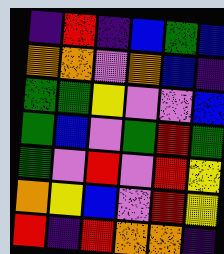[["indigo", "red", "indigo", "blue", "green", "blue"], ["orange", "orange", "violet", "orange", "blue", "indigo"], ["green", "green", "yellow", "violet", "violet", "blue"], ["green", "blue", "violet", "green", "red", "green"], ["green", "violet", "red", "violet", "red", "yellow"], ["orange", "yellow", "blue", "violet", "red", "yellow"], ["red", "indigo", "red", "orange", "orange", "indigo"]]